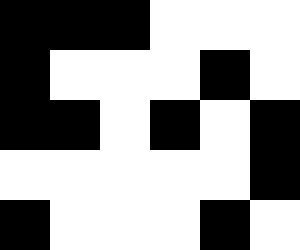[["black", "black", "black", "white", "white", "white"], ["black", "white", "white", "white", "black", "white"], ["black", "black", "white", "black", "white", "black"], ["white", "white", "white", "white", "white", "black"], ["black", "white", "white", "white", "black", "white"]]